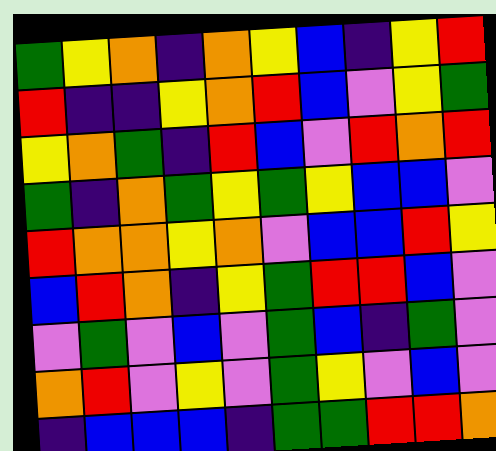[["green", "yellow", "orange", "indigo", "orange", "yellow", "blue", "indigo", "yellow", "red"], ["red", "indigo", "indigo", "yellow", "orange", "red", "blue", "violet", "yellow", "green"], ["yellow", "orange", "green", "indigo", "red", "blue", "violet", "red", "orange", "red"], ["green", "indigo", "orange", "green", "yellow", "green", "yellow", "blue", "blue", "violet"], ["red", "orange", "orange", "yellow", "orange", "violet", "blue", "blue", "red", "yellow"], ["blue", "red", "orange", "indigo", "yellow", "green", "red", "red", "blue", "violet"], ["violet", "green", "violet", "blue", "violet", "green", "blue", "indigo", "green", "violet"], ["orange", "red", "violet", "yellow", "violet", "green", "yellow", "violet", "blue", "violet"], ["indigo", "blue", "blue", "blue", "indigo", "green", "green", "red", "red", "orange"]]